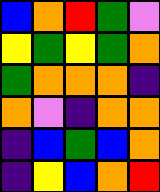[["blue", "orange", "red", "green", "violet"], ["yellow", "green", "yellow", "green", "orange"], ["green", "orange", "orange", "orange", "indigo"], ["orange", "violet", "indigo", "orange", "orange"], ["indigo", "blue", "green", "blue", "orange"], ["indigo", "yellow", "blue", "orange", "red"]]